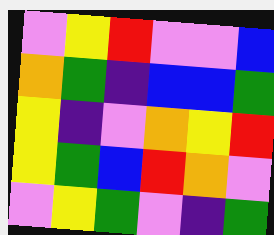[["violet", "yellow", "red", "violet", "violet", "blue"], ["orange", "green", "indigo", "blue", "blue", "green"], ["yellow", "indigo", "violet", "orange", "yellow", "red"], ["yellow", "green", "blue", "red", "orange", "violet"], ["violet", "yellow", "green", "violet", "indigo", "green"]]